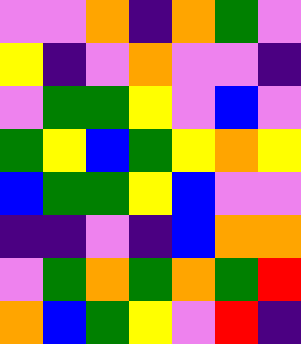[["violet", "violet", "orange", "indigo", "orange", "green", "violet"], ["yellow", "indigo", "violet", "orange", "violet", "violet", "indigo"], ["violet", "green", "green", "yellow", "violet", "blue", "violet"], ["green", "yellow", "blue", "green", "yellow", "orange", "yellow"], ["blue", "green", "green", "yellow", "blue", "violet", "violet"], ["indigo", "indigo", "violet", "indigo", "blue", "orange", "orange"], ["violet", "green", "orange", "green", "orange", "green", "red"], ["orange", "blue", "green", "yellow", "violet", "red", "indigo"]]